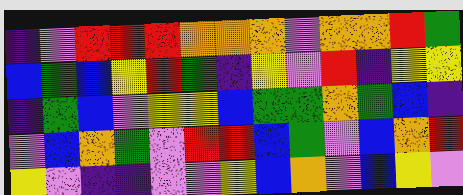[["indigo", "violet", "red", "red", "red", "orange", "orange", "orange", "violet", "orange", "orange", "red", "green"], ["blue", "green", "blue", "yellow", "red", "green", "indigo", "yellow", "violet", "red", "indigo", "yellow", "yellow"], ["indigo", "green", "blue", "violet", "yellow", "yellow", "blue", "green", "green", "orange", "green", "blue", "indigo"], ["violet", "blue", "orange", "green", "violet", "red", "red", "blue", "green", "violet", "blue", "orange", "red"], ["yellow", "violet", "indigo", "indigo", "violet", "violet", "yellow", "blue", "orange", "violet", "blue", "yellow", "violet"]]